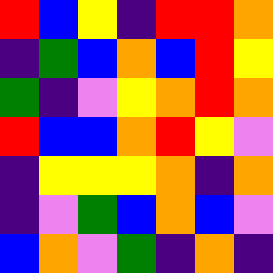[["red", "blue", "yellow", "indigo", "red", "red", "orange"], ["indigo", "green", "blue", "orange", "blue", "red", "yellow"], ["green", "indigo", "violet", "yellow", "orange", "red", "orange"], ["red", "blue", "blue", "orange", "red", "yellow", "violet"], ["indigo", "yellow", "yellow", "yellow", "orange", "indigo", "orange"], ["indigo", "violet", "green", "blue", "orange", "blue", "violet"], ["blue", "orange", "violet", "green", "indigo", "orange", "indigo"]]